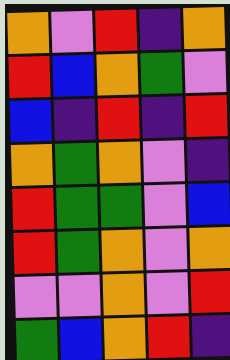[["orange", "violet", "red", "indigo", "orange"], ["red", "blue", "orange", "green", "violet"], ["blue", "indigo", "red", "indigo", "red"], ["orange", "green", "orange", "violet", "indigo"], ["red", "green", "green", "violet", "blue"], ["red", "green", "orange", "violet", "orange"], ["violet", "violet", "orange", "violet", "red"], ["green", "blue", "orange", "red", "indigo"]]